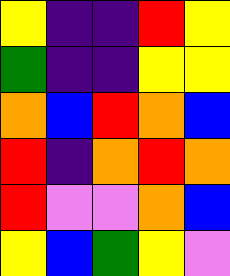[["yellow", "indigo", "indigo", "red", "yellow"], ["green", "indigo", "indigo", "yellow", "yellow"], ["orange", "blue", "red", "orange", "blue"], ["red", "indigo", "orange", "red", "orange"], ["red", "violet", "violet", "orange", "blue"], ["yellow", "blue", "green", "yellow", "violet"]]